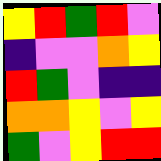[["yellow", "red", "green", "red", "violet"], ["indigo", "violet", "violet", "orange", "yellow"], ["red", "green", "violet", "indigo", "indigo"], ["orange", "orange", "yellow", "violet", "yellow"], ["green", "violet", "yellow", "red", "red"]]